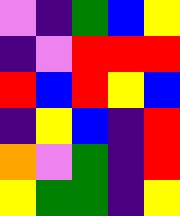[["violet", "indigo", "green", "blue", "yellow"], ["indigo", "violet", "red", "red", "red"], ["red", "blue", "red", "yellow", "blue"], ["indigo", "yellow", "blue", "indigo", "red"], ["orange", "violet", "green", "indigo", "red"], ["yellow", "green", "green", "indigo", "yellow"]]